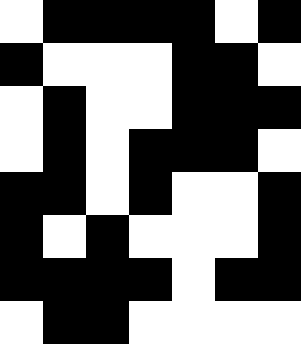[["white", "black", "black", "black", "black", "white", "black"], ["black", "white", "white", "white", "black", "black", "white"], ["white", "black", "white", "white", "black", "black", "black"], ["white", "black", "white", "black", "black", "black", "white"], ["black", "black", "white", "black", "white", "white", "black"], ["black", "white", "black", "white", "white", "white", "black"], ["black", "black", "black", "black", "white", "black", "black"], ["white", "black", "black", "white", "white", "white", "white"]]